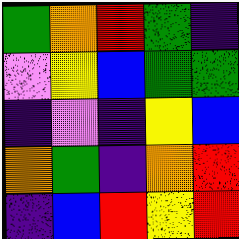[["green", "orange", "red", "green", "indigo"], ["violet", "yellow", "blue", "green", "green"], ["indigo", "violet", "indigo", "yellow", "blue"], ["orange", "green", "indigo", "orange", "red"], ["indigo", "blue", "red", "yellow", "red"]]